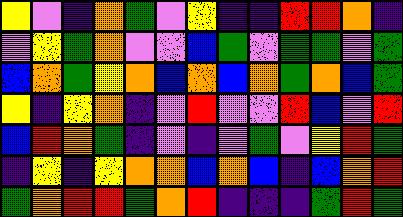[["yellow", "violet", "indigo", "orange", "green", "violet", "yellow", "indigo", "indigo", "red", "red", "orange", "indigo"], ["violet", "yellow", "green", "orange", "violet", "violet", "blue", "green", "violet", "green", "green", "violet", "green"], ["blue", "orange", "green", "yellow", "orange", "blue", "orange", "blue", "orange", "green", "orange", "blue", "green"], ["yellow", "indigo", "yellow", "orange", "indigo", "violet", "red", "violet", "violet", "red", "blue", "violet", "red"], ["blue", "red", "orange", "green", "indigo", "violet", "indigo", "violet", "green", "violet", "yellow", "red", "green"], ["indigo", "yellow", "indigo", "yellow", "orange", "orange", "blue", "orange", "blue", "indigo", "blue", "orange", "red"], ["green", "orange", "red", "red", "green", "orange", "red", "indigo", "indigo", "indigo", "green", "red", "green"]]